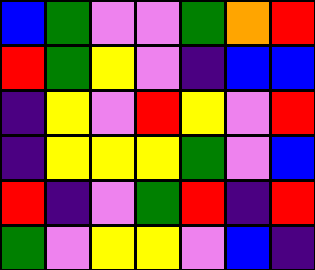[["blue", "green", "violet", "violet", "green", "orange", "red"], ["red", "green", "yellow", "violet", "indigo", "blue", "blue"], ["indigo", "yellow", "violet", "red", "yellow", "violet", "red"], ["indigo", "yellow", "yellow", "yellow", "green", "violet", "blue"], ["red", "indigo", "violet", "green", "red", "indigo", "red"], ["green", "violet", "yellow", "yellow", "violet", "blue", "indigo"]]